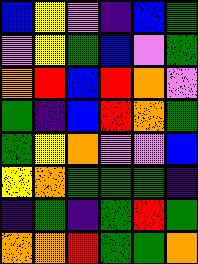[["blue", "yellow", "violet", "indigo", "blue", "green"], ["violet", "yellow", "green", "blue", "violet", "green"], ["orange", "red", "blue", "red", "orange", "violet"], ["green", "indigo", "blue", "red", "orange", "green"], ["green", "yellow", "orange", "violet", "violet", "blue"], ["yellow", "orange", "green", "green", "green", "indigo"], ["indigo", "green", "indigo", "green", "red", "green"], ["orange", "orange", "red", "green", "green", "orange"]]